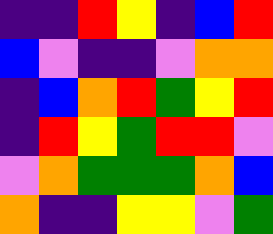[["indigo", "indigo", "red", "yellow", "indigo", "blue", "red"], ["blue", "violet", "indigo", "indigo", "violet", "orange", "orange"], ["indigo", "blue", "orange", "red", "green", "yellow", "red"], ["indigo", "red", "yellow", "green", "red", "red", "violet"], ["violet", "orange", "green", "green", "green", "orange", "blue"], ["orange", "indigo", "indigo", "yellow", "yellow", "violet", "green"]]